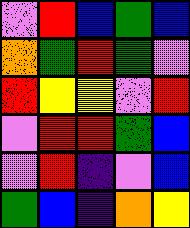[["violet", "red", "blue", "green", "blue"], ["orange", "green", "red", "green", "violet"], ["red", "yellow", "yellow", "violet", "red"], ["violet", "red", "red", "green", "blue"], ["violet", "red", "indigo", "violet", "blue"], ["green", "blue", "indigo", "orange", "yellow"]]